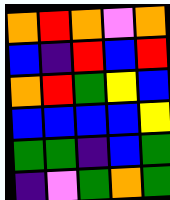[["orange", "red", "orange", "violet", "orange"], ["blue", "indigo", "red", "blue", "red"], ["orange", "red", "green", "yellow", "blue"], ["blue", "blue", "blue", "blue", "yellow"], ["green", "green", "indigo", "blue", "green"], ["indigo", "violet", "green", "orange", "green"]]